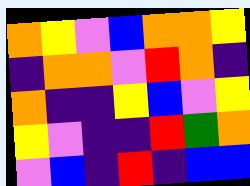[["orange", "yellow", "violet", "blue", "orange", "orange", "yellow"], ["indigo", "orange", "orange", "violet", "red", "orange", "indigo"], ["orange", "indigo", "indigo", "yellow", "blue", "violet", "yellow"], ["yellow", "violet", "indigo", "indigo", "red", "green", "orange"], ["violet", "blue", "indigo", "red", "indigo", "blue", "blue"]]